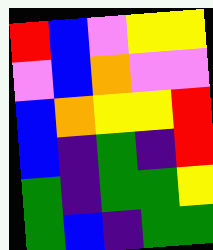[["red", "blue", "violet", "yellow", "yellow"], ["violet", "blue", "orange", "violet", "violet"], ["blue", "orange", "yellow", "yellow", "red"], ["blue", "indigo", "green", "indigo", "red"], ["green", "indigo", "green", "green", "yellow"], ["green", "blue", "indigo", "green", "green"]]